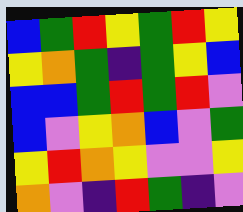[["blue", "green", "red", "yellow", "green", "red", "yellow"], ["yellow", "orange", "green", "indigo", "green", "yellow", "blue"], ["blue", "blue", "green", "red", "green", "red", "violet"], ["blue", "violet", "yellow", "orange", "blue", "violet", "green"], ["yellow", "red", "orange", "yellow", "violet", "violet", "yellow"], ["orange", "violet", "indigo", "red", "green", "indigo", "violet"]]